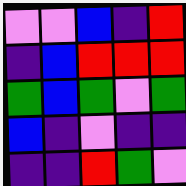[["violet", "violet", "blue", "indigo", "red"], ["indigo", "blue", "red", "red", "red"], ["green", "blue", "green", "violet", "green"], ["blue", "indigo", "violet", "indigo", "indigo"], ["indigo", "indigo", "red", "green", "violet"]]